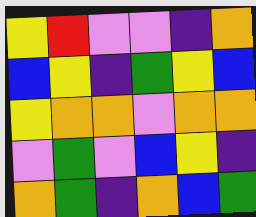[["yellow", "red", "violet", "violet", "indigo", "orange"], ["blue", "yellow", "indigo", "green", "yellow", "blue"], ["yellow", "orange", "orange", "violet", "orange", "orange"], ["violet", "green", "violet", "blue", "yellow", "indigo"], ["orange", "green", "indigo", "orange", "blue", "green"]]